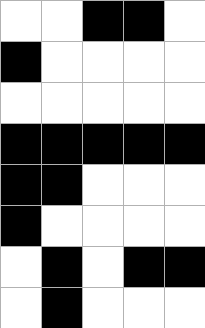[["white", "white", "black", "black", "white"], ["black", "white", "white", "white", "white"], ["white", "white", "white", "white", "white"], ["black", "black", "black", "black", "black"], ["black", "black", "white", "white", "white"], ["black", "white", "white", "white", "white"], ["white", "black", "white", "black", "black"], ["white", "black", "white", "white", "white"]]